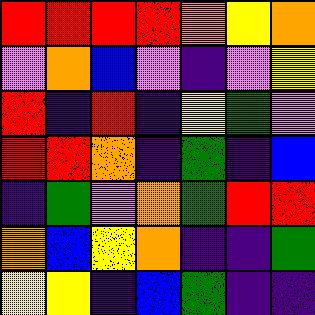[["red", "red", "red", "red", "orange", "yellow", "orange"], ["violet", "orange", "blue", "violet", "indigo", "violet", "yellow"], ["red", "indigo", "red", "indigo", "yellow", "green", "violet"], ["red", "red", "orange", "indigo", "green", "indigo", "blue"], ["indigo", "green", "violet", "orange", "green", "red", "red"], ["orange", "blue", "yellow", "orange", "indigo", "indigo", "green"], ["yellow", "yellow", "indigo", "blue", "green", "indigo", "indigo"]]